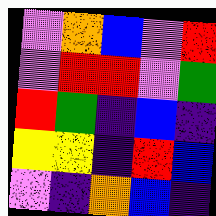[["violet", "orange", "blue", "violet", "red"], ["violet", "red", "red", "violet", "green"], ["red", "green", "indigo", "blue", "indigo"], ["yellow", "yellow", "indigo", "red", "blue"], ["violet", "indigo", "orange", "blue", "indigo"]]